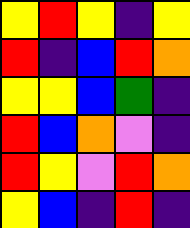[["yellow", "red", "yellow", "indigo", "yellow"], ["red", "indigo", "blue", "red", "orange"], ["yellow", "yellow", "blue", "green", "indigo"], ["red", "blue", "orange", "violet", "indigo"], ["red", "yellow", "violet", "red", "orange"], ["yellow", "blue", "indigo", "red", "indigo"]]